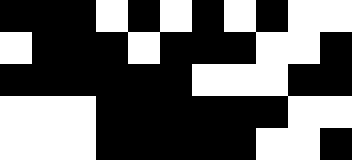[["black", "black", "black", "white", "black", "white", "black", "white", "black", "white", "white"], ["white", "black", "black", "black", "white", "black", "black", "black", "white", "white", "black"], ["black", "black", "black", "black", "black", "black", "white", "white", "white", "black", "black"], ["white", "white", "white", "black", "black", "black", "black", "black", "black", "white", "white"], ["white", "white", "white", "black", "black", "black", "black", "black", "white", "white", "black"]]